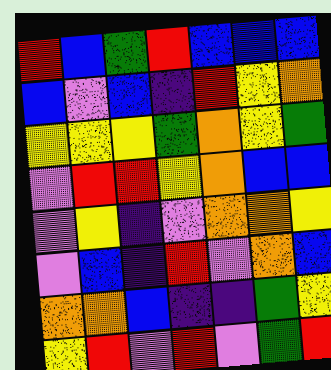[["red", "blue", "green", "red", "blue", "blue", "blue"], ["blue", "violet", "blue", "indigo", "red", "yellow", "orange"], ["yellow", "yellow", "yellow", "green", "orange", "yellow", "green"], ["violet", "red", "red", "yellow", "orange", "blue", "blue"], ["violet", "yellow", "indigo", "violet", "orange", "orange", "yellow"], ["violet", "blue", "indigo", "red", "violet", "orange", "blue"], ["orange", "orange", "blue", "indigo", "indigo", "green", "yellow"], ["yellow", "red", "violet", "red", "violet", "green", "red"]]